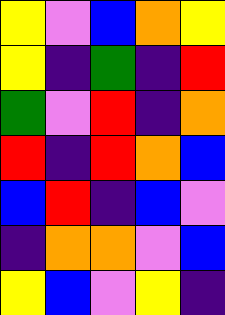[["yellow", "violet", "blue", "orange", "yellow"], ["yellow", "indigo", "green", "indigo", "red"], ["green", "violet", "red", "indigo", "orange"], ["red", "indigo", "red", "orange", "blue"], ["blue", "red", "indigo", "blue", "violet"], ["indigo", "orange", "orange", "violet", "blue"], ["yellow", "blue", "violet", "yellow", "indigo"]]